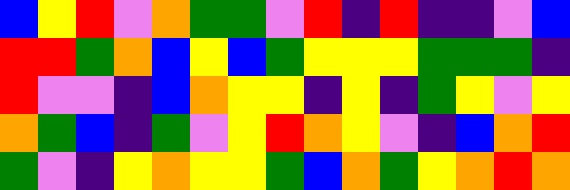[["blue", "yellow", "red", "violet", "orange", "green", "green", "violet", "red", "indigo", "red", "indigo", "indigo", "violet", "blue"], ["red", "red", "green", "orange", "blue", "yellow", "blue", "green", "yellow", "yellow", "yellow", "green", "green", "green", "indigo"], ["red", "violet", "violet", "indigo", "blue", "orange", "yellow", "yellow", "indigo", "yellow", "indigo", "green", "yellow", "violet", "yellow"], ["orange", "green", "blue", "indigo", "green", "violet", "yellow", "red", "orange", "yellow", "violet", "indigo", "blue", "orange", "red"], ["green", "violet", "indigo", "yellow", "orange", "yellow", "yellow", "green", "blue", "orange", "green", "yellow", "orange", "red", "orange"]]